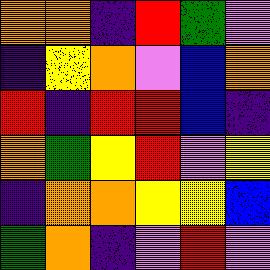[["orange", "orange", "indigo", "red", "green", "violet"], ["indigo", "yellow", "orange", "violet", "blue", "orange"], ["red", "indigo", "red", "red", "blue", "indigo"], ["orange", "green", "yellow", "red", "violet", "yellow"], ["indigo", "orange", "orange", "yellow", "yellow", "blue"], ["green", "orange", "indigo", "violet", "red", "violet"]]